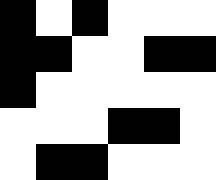[["black", "white", "black", "white", "white", "white"], ["black", "black", "white", "white", "black", "black"], ["black", "white", "white", "white", "white", "white"], ["white", "white", "white", "black", "black", "white"], ["white", "black", "black", "white", "white", "white"]]